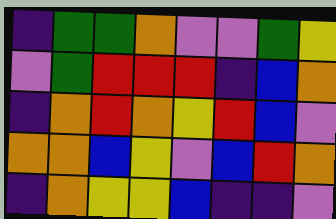[["indigo", "green", "green", "orange", "violet", "violet", "green", "yellow"], ["violet", "green", "red", "red", "red", "indigo", "blue", "orange"], ["indigo", "orange", "red", "orange", "yellow", "red", "blue", "violet"], ["orange", "orange", "blue", "yellow", "violet", "blue", "red", "orange"], ["indigo", "orange", "yellow", "yellow", "blue", "indigo", "indigo", "violet"]]